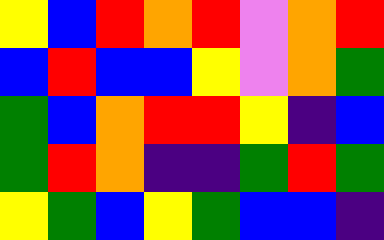[["yellow", "blue", "red", "orange", "red", "violet", "orange", "red"], ["blue", "red", "blue", "blue", "yellow", "violet", "orange", "green"], ["green", "blue", "orange", "red", "red", "yellow", "indigo", "blue"], ["green", "red", "orange", "indigo", "indigo", "green", "red", "green"], ["yellow", "green", "blue", "yellow", "green", "blue", "blue", "indigo"]]